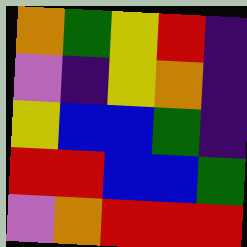[["orange", "green", "yellow", "red", "indigo"], ["violet", "indigo", "yellow", "orange", "indigo"], ["yellow", "blue", "blue", "green", "indigo"], ["red", "red", "blue", "blue", "green"], ["violet", "orange", "red", "red", "red"]]